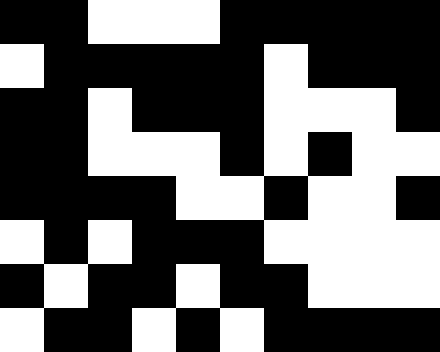[["black", "black", "white", "white", "white", "black", "black", "black", "black", "black"], ["white", "black", "black", "black", "black", "black", "white", "black", "black", "black"], ["black", "black", "white", "black", "black", "black", "white", "white", "white", "black"], ["black", "black", "white", "white", "white", "black", "white", "black", "white", "white"], ["black", "black", "black", "black", "white", "white", "black", "white", "white", "black"], ["white", "black", "white", "black", "black", "black", "white", "white", "white", "white"], ["black", "white", "black", "black", "white", "black", "black", "white", "white", "white"], ["white", "black", "black", "white", "black", "white", "black", "black", "black", "black"]]